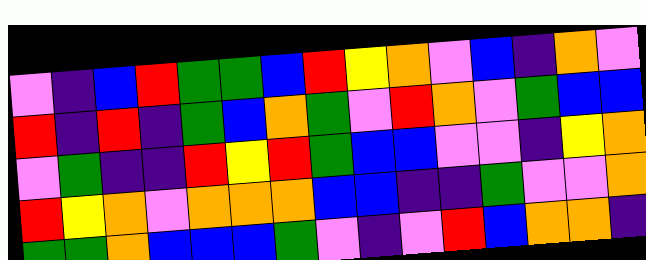[["violet", "indigo", "blue", "red", "green", "green", "blue", "red", "yellow", "orange", "violet", "blue", "indigo", "orange", "violet"], ["red", "indigo", "red", "indigo", "green", "blue", "orange", "green", "violet", "red", "orange", "violet", "green", "blue", "blue"], ["violet", "green", "indigo", "indigo", "red", "yellow", "red", "green", "blue", "blue", "violet", "violet", "indigo", "yellow", "orange"], ["red", "yellow", "orange", "violet", "orange", "orange", "orange", "blue", "blue", "indigo", "indigo", "green", "violet", "violet", "orange"], ["green", "green", "orange", "blue", "blue", "blue", "green", "violet", "indigo", "violet", "red", "blue", "orange", "orange", "indigo"]]